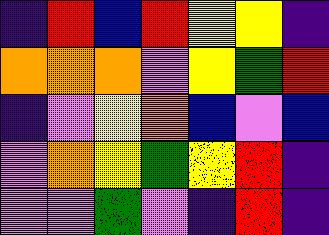[["indigo", "red", "blue", "red", "yellow", "yellow", "indigo"], ["orange", "orange", "orange", "violet", "yellow", "green", "red"], ["indigo", "violet", "yellow", "orange", "blue", "violet", "blue"], ["violet", "orange", "yellow", "green", "yellow", "red", "indigo"], ["violet", "violet", "green", "violet", "indigo", "red", "indigo"]]